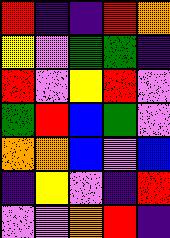[["red", "indigo", "indigo", "red", "orange"], ["yellow", "violet", "green", "green", "indigo"], ["red", "violet", "yellow", "red", "violet"], ["green", "red", "blue", "green", "violet"], ["orange", "orange", "blue", "violet", "blue"], ["indigo", "yellow", "violet", "indigo", "red"], ["violet", "violet", "orange", "red", "indigo"]]